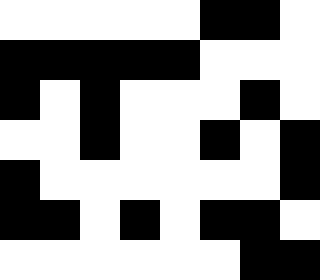[["white", "white", "white", "white", "white", "black", "black", "white"], ["black", "black", "black", "black", "black", "white", "white", "white"], ["black", "white", "black", "white", "white", "white", "black", "white"], ["white", "white", "black", "white", "white", "black", "white", "black"], ["black", "white", "white", "white", "white", "white", "white", "black"], ["black", "black", "white", "black", "white", "black", "black", "white"], ["white", "white", "white", "white", "white", "white", "black", "black"]]